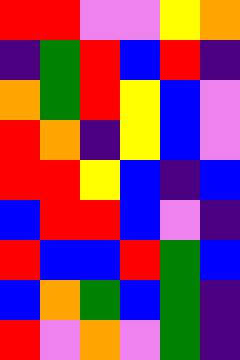[["red", "red", "violet", "violet", "yellow", "orange"], ["indigo", "green", "red", "blue", "red", "indigo"], ["orange", "green", "red", "yellow", "blue", "violet"], ["red", "orange", "indigo", "yellow", "blue", "violet"], ["red", "red", "yellow", "blue", "indigo", "blue"], ["blue", "red", "red", "blue", "violet", "indigo"], ["red", "blue", "blue", "red", "green", "blue"], ["blue", "orange", "green", "blue", "green", "indigo"], ["red", "violet", "orange", "violet", "green", "indigo"]]